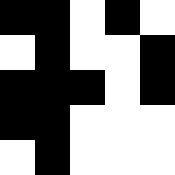[["black", "black", "white", "black", "white"], ["white", "black", "white", "white", "black"], ["black", "black", "black", "white", "black"], ["black", "black", "white", "white", "white"], ["white", "black", "white", "white", "white"]]